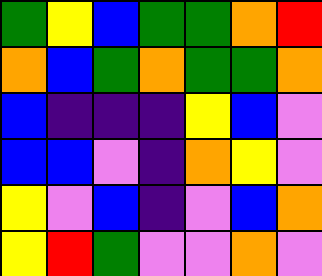[["green", "yellow", "blue", "green", "green", "orange", "red"], ["orange", "blue", "green", "orange", "green", "green", "orange"], ["blue", "indigo", "indigo", "indigo", "yellow", "blue", "violet"], ["blue", "blue", "violet", "indigo", "orange", "yellow", "violet"], ["yellow", "violet", "blue", "indigo", "violet", "blue", "orange"], ["yellow", "red", "green", "violet", "violet", "orange", "violet"]]